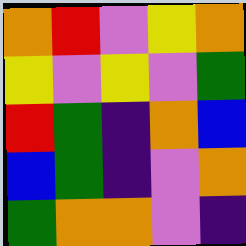[["orange", "red", "violet", "yellow", "orange"], ["yellow", "violet", "yellow", "violet", "green"], ["red", "green", "indigo", "orange", "blue"], ["blue", "green", "indigo", "violet", "orange"], ["green", "orange", "orange", "violet", "indigo"]]